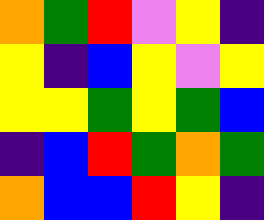[["orange", "green", "red", "violet", "yellow", "indigo"], ["yellow", "indigo", "blue", "yellow", "violet", "yellow"], ["yellow", "yellow", "green", "yellow", "green", "blue"], ["indigo", "blue", "red", "green", "orange", "green"], ["orange", "blue", "blue", "red", "yellow", "indigo"]]